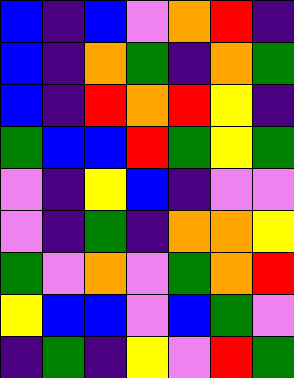[["blue", "indigo", "blue", "violet", "orange", "red", "indigo"], ["blue", "indigo", "orange", "green", "indigo", "orange", "green"], ["blue", "indigo", "red", "orange", "red", "yellow", "indigo"], ["green", "blue", "blue", "red", "green", "yellow", "green"], ["violet", "indigo", "yellow", "blue", "indigo", "violet", "violet"], ["violet", "indigo", "green", "indigo", "orange", "orange", "yellow"], ["green", "violet", "orange", "violet", "green", "orange", "red"], ["yellow", "blue", "blue", "violet", "blue", "green", "violet"], ["indigo", "green", "indigo", "yellow", "violet", "red", "green"]]